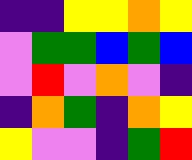[["indigo", "indigo", "yellow", "yellow", "orange", "yellow"], ["violet", "green", "green", "blue", "green", "blue"], ["violet", "red", "violet", "orange", "violet", "indigo"], ["indigo", "orange", "green", "indigo", "orange", "yellow"], ["yellow", "violet", "violet", "indigo", "green", "red"]]